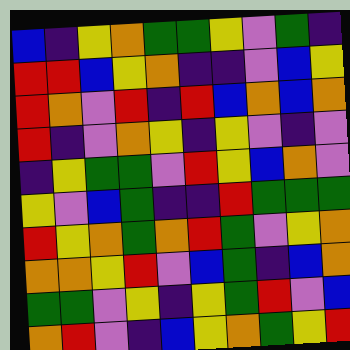[["blue", "indigo", "yellow", "orange", "green", "green", "yellow", "violet", "green", "indigo"], ["red", "red", "blue", "yellow", "orange", "indigo", "indigo", "violet", "blue", "yellow"], ["red", "orange", "violet", "red", "indigo", "red", "blue", "orange", "blue", "orange"], ["red", "indigo", "violet", "orange", "yellow", "indigo", "yellow", "violet", "indigo", "violet"], ["indigo", "yellow", "green", "green", "violet", "red", "yellow", "blue", "orange", "violet"], ["yellow", "violet", "blue", "green", "indigo", "indigo", "red", "green", "green", "green"], ["red", "yellow", "orange", "green", "orange", "red", "green", "violet", "yellow", "orange"], ["orange", "orange", "yellow", "red", "violet", "blue", "green", "indigo", "blue", "orange"], ["green", "green", "violet", "yellow", "indigo", "yellow", "green", "red", "violet", "blue"], ["orange", "red", "violet", "indigo", "blue", "yellow", "orange", "green", "yellow", "red"]]